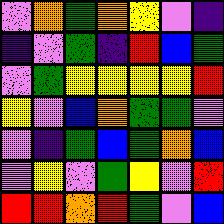[["violet", "orange", "green", "orange", "yellow", "violet", "indigo"], ["indigo", "violet", "green", "indigo", "red", "blue", "green"], ["violet", "green", "yellow", "yellow", "yellow", "yellow", "red"], ["yellow", "violet", "blue", "orange", "green", "green", "violet"], ["violet", "indigo", "green", "blue", "green", "orange", "blue"], ["violet", "yellow", "violet", "green", "yellow", "violet", "red"], ["red", "red", "orange", "red", "green", "violet", "blue"]]